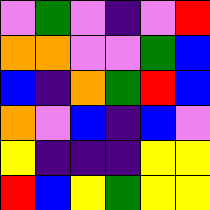[["violet", "green", "violet", "indigo", "violet", "red"], ["orange", "orange", "violet", "violet", "green", "blue"], ["blue", "indigo", "orange", "green", "red", "blue"], ["orange", "violet", "blue", "indigo", "blue", "violet"], ["yellow", "indigo", "indigo", "indigo", "yellow", "yellow"], ["red", "blue", "yellow", "green", "yellow", "yellow"]]